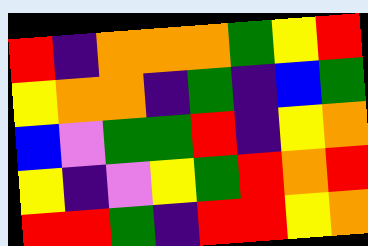[["red", "indigo", "orange", "orange", "orange", "green", "yellow", "red"], ["yellow", "orange", "orange", "indigo", "green", "indigo", "blue", "green"], ["blue", "violet", "green", "green", "red", "indigo", "yellow", "orange"], ["yellow", "indigo", "violet", "yellow", "green", "red", "orange", "red"], ["red", "red", "green", "indigo", "red", "red", "yellow", "orange"]]